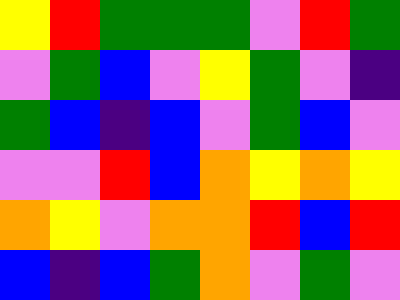[["yellow", "red", "green", "green", "green", "violet", "red", "green"], ["violet", "green", "blue", "violet", "yellow", "green", "violet", "indigo"], ["green", "blue", "indigo", "blue", "violet", "green", "blue", "violet"], ["violet", "violet", "red", "blue", "orange", "yellow", "orange", "yellow"], ["orange", "yellow", "violet", "orange", "orange", "red", "blue", "red"], ["blue", "indigo", "blue", "green", "orange", "violet", "green", "violet"]]